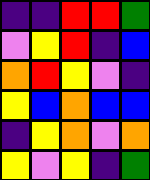[["indigo", "indigo", "red", "red", "green"], ["violet", "yellow", "red", "indigo", "blue"], ["orange", "red", "yellow", "violet", "indigo"], ["yellow", "blue", "orange", "blue", "blue"], ["indigo", "yellow", "orange", "violet", "orange"], ["yellow", "violet", "yellow", "indigo", "green"]]